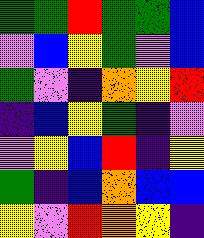[["green", "green", "red", "green", "green", "blue"], ["violet", "blue", "yellow", "green", "violet", "blue"], ["green", "violet", "indigo", "orange", "yellow", "red"], ["indigo", "blue", "yellow", "green", "indigo", "violet"], ["violet", "yellow", "blue", "red", "indigo", "yellow"], ["green", "indigo", "blue", "orange", "blue", "blue"], ["yellow", "violet", "red", "orange", "yellow", "indigo"]]